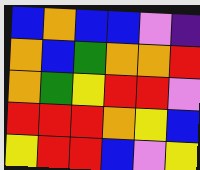[["blue", "orange", "blue", "blue", "violet", "indigo"], ["orange", "blue", "green", "orange", "orange", "red"], ["orange", "green", "yellow", "red", "red", "violet"], ["red", "red", "red", "orange", "yellow", "blue"], ["yellow", "red", "red", "blue", "violet", "yellow"]]